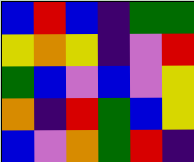[["blue", "red", "blue", "indigo", "green", "green"], ["yellow", "orange", "yellow", "indigo", "violet", "red"], ["green", "blue", "violet", "blue", "violet", "yellow"], ["orange", "indigo", "red", "green", "blue", "yellow"], ["blue", "violet", "orange", "green", "red", "indigo"]]